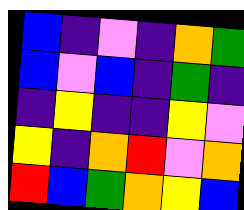[["blue", "indigo", "violet", "indigo", "orange", "green"], ["blue", "violet", "blue", "indigo", "green", "indigo"], ["indigo", "yellow", "indigo", "indigo", "yellow", "violet"], ["yellow", "indigo", "orange", "red", "violet", "orange"], ["red", "blue", "green", "orange", "yellow", "blue"]]